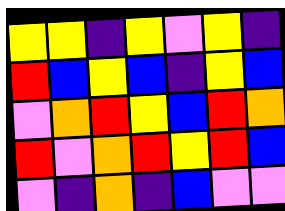[["yellow", "yellow", "indigo", "yellow", "violet", "yellow", "indigo"], ["red", "blue", "yellow", "blue", "indigo", "yellow", "blue"], ["violet", "orange", "red", "yellow", "blue", "red", "orange"], ["red", "violet", "orange", "red", "yellow", "red", "blue"], ["violet", "indigo", "orange", "indigo", "blue", "violet", "violet"]]